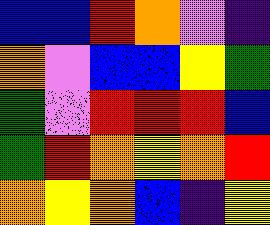[["blue", "blue", "red", "orange", "violet", "indigo"], ["orange", "violet", "blue", "blue", "yellow", "green"], ["green", "violet", "red", "red", "red", "blue"], ["green", "red", "orange", "yellow", "orange", "red"], ["orange", "yellow", "orange", "blue", "indigo", "yellow"]]